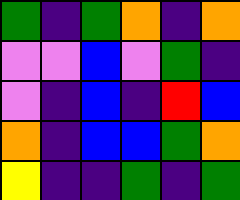[["green", "indigo", "green", "orange", "indigo", "orange"], ["violet", "violet", "blue", "violet", "green", "indigo"], ["violet", "indigo", "blue", "indigo", "red", "blue"], ["orange", "indigo", "blue", "blue", "green", "orange"], ["yellow", "indigo", "indigo", "green", "indigo", "green"]]